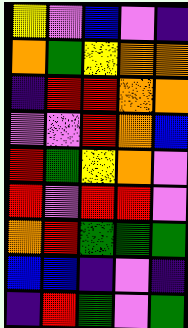[["yellow", "violet", "blue", "violet", "indigo"], ["orange", "green", "yellow", "orange", "orange"], ["indigo", "red", "red", "orange", "orange"], ["violet", "violet", "red", "orange", "blue"], ["red", "green", "yellow", "orange", "violet"], ["red", "violet", "red", "red", "violet"], ["orange", "red", "green", "green", "green"], ["blue", "blue", "indigo", "violet", "indigo"], ["indigo", "red", "green", "violet", "green"]]